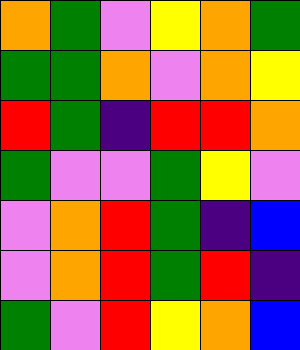[["orange", "green", "violet", "yellow", "orange", "green"], ["green", "green", "orange", "violet", "orange", "yellow"], ["red", "green", "indigo", "red", "red", "orange"], ["green", "violet", "violet", "green", "yellow", "violet"], ["violet", "orange", "red", "green", "indigo", "blue"], ["violet", "orange", "red", "green", "red", "indigo"], ["green", "violet", "red", "yellow", "orange", "blue"]]